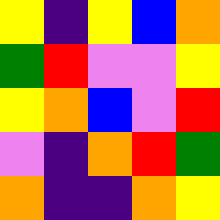[["yellow", "indigo", "yellow", "blue", "orange"], ["green", "red", "violet", "violet", "yellow"], ["yellow", "orange", "blue", "violet", "red"], ["violet", "indigo", "orange", "red", "green"], ["orange", "indigo", "indigo", "orange", "yellow"]]